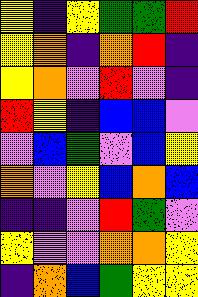[["yellow", "indigo", "yellow", "green", "green", "red"], ["yellow", "orange", "indigo", "orange", "red", "indigo"], ["yellow", "orange", "violet", "red", "violet", "indigo"], ["red", "yellow", "indigo", "blue", "blue", "violet"], ["violet", "blue", "green", "violet", "blue", "yellow"], ["orange", "violet", "yellow", "blue", "orange", "blue"], ["indigo", "indigo", "violet", "red", "green", "violet"], ["yellow", "violet", "violet", "orange", "orange", "yellow"], ["indigo", "orange", "blue", "green", "yellow", "yellow"]]